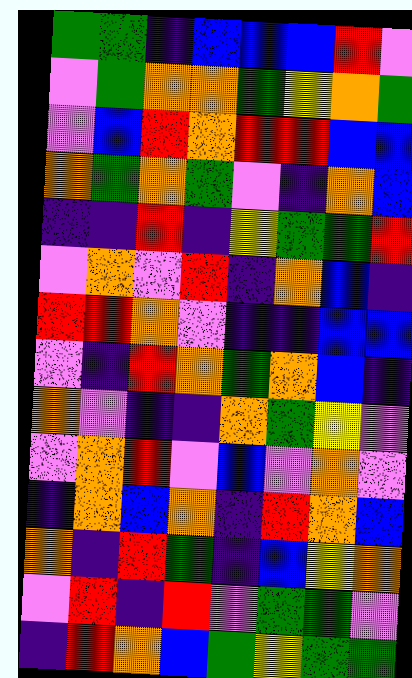[["green", "green", "indigo", "blue", "blue", "blue", "red", "violet"], ["violet", "green", "orange", "orange", "green", "yellow", "orange", "green"], ["violet", "blue", "red", "orange", "red", "red", "blue", "blue"], ["orange", "green", "orange", "green", "violet", "indigo", "orange", "blue"], ["indigo", "indigo", "red", "indigo", "yellow", "green", "green", "red"], ["violet", "orange", "violet", "red", "indigo", "orange", "blue", "indigo"], ["red", "red", "orange", "violet", "indigo", "indigo", "blue", "blue"], ["violet", "indigo", "red", "orange", "green", "orange", "blue", "indigo"], ["orange", "violet", "indigo", "indigo", "orange", "green", "yellow", "violet"], ["violet", "orange", "red", "violet", "blue", "violet", "orange", "violet"], ["indigo", "orange", "blue", "orange", "indigo", "red", "orange", "blue"], ["orange", "indigo", "red", "green", "indigo", "blue", "yellow", "orange"], ["violet", "red", "indigo", "red", "violet", "green", "green", "violet"], ["indigo", "red", "orange", "blue", "green", "yellow", "green", "green"]]